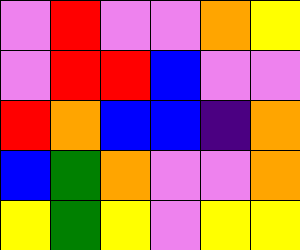[["violet", "red", "violet", "violet", "orange", "yellow"], ["violet", "red", "red", "blue", "violet", "violet"], ["red", "orange", "blue", "blue", "indigo", "orange"], ["blue", "green", "orange", "violet", "violet", "orange"], ["yellow", "green", "yellow", "violet", "yellow", "yellow"]]